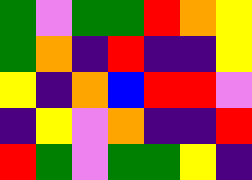[["green", "violet", "green", "green", "red", "orange", "yellow"], ["green", "orange", "indigo", "red", "indigo", "indigo", "yellow"], ["yellow", "indigo", "orange", "blue", "red", "red", "violet"], ["indigo", "yellow", "violet", "orange", "indigo", "indigo", "red"], ["red", "green", "violet", "green", "green", "yellow", "indigo"]]